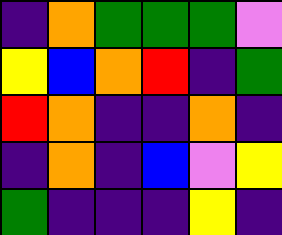[["indigo", "orange", "green", "green", "green", "violet"], ["yellow", "blue", "orange", "red", "indigo", "green"], ["red", "orange", "indigo", "indigo", "orange", "indigo"], ["indigo", "orange", "indigo", "blue", "violet", "yellow"], ["green", "indigo", "indigo", "indigo", "yellow", "indigo"]]